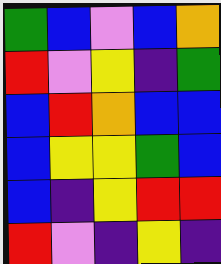[["green", "blue", "violet", "blue", "orange"], ["red", "violet", "yellow", "indigo", "green"], ["blue", "red", "orange", "blue", "blue"], ["blue", "yellow", "yellow", "green", "blue"], ["blue", "indigo", "yellow", "red", "red"], ["red", "violet", "indigo", "yellow", "indigo"]]